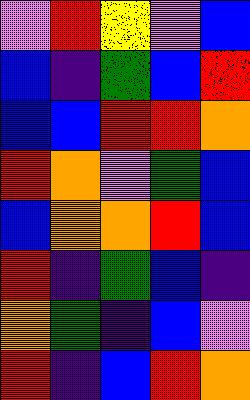[["violet", "red", "yellow", "violet", "blue"], ["blue", "indigo", "green", "blue", "red"], ["blue", "blue", "red", "red", "orange"], ["red", "orange", "violet", "green", "blue"], ["blue", "orange", "orange", "red", "blue"], ["red", "indigo", "green", "blue", "indigo"], ["orange", "green", "indigo", "blue", "violet"], ["red", "indigo", "blue", "red", "orange"]]